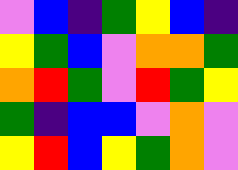[["violet", "blue", "indigo", "green", "yellow", "blue", "indigo"], ["yellow", "green", "blue", "violet", "orange", "orange", "green"], ["orange", "red", "green", "violet", "red", "green", "yellow"], ["green", "indigo", "blue", "blue", "violet", "orange", "violet"], ["yellow", "red", "blue", "yellow", "green", "orange", "violet"]]